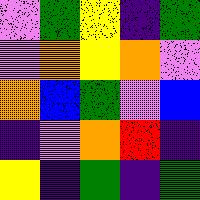[["violet", "green", "yellow", "indigo", "green"], ["violet", "orange", "yellow", "orange", "violet"], ["orange", "blue", "green", "violet", "blue"], ["indigo", "violet", "orange", "red", "indigo"], ["yellow", "indigo", "green", "indigo", "green"]]